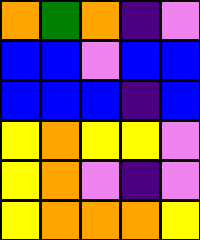[["orange", "green", "orange", "indigo", "violet"], ["blue", "blue", "violet", "blue", "blue"], ["blue", "blue", "blue", "indigo", "blue"], ["yellow", "orange", "yellow", "yellow", "violet"], ["yellow", "orange", "violet", "indigo", "violet"], ["yellow", "orange", "orange", "orange", "yellow"]]